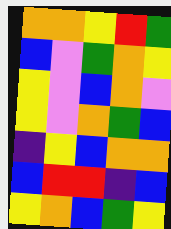[["orange", "orange", "yellow", "red", "green"], ["blue", "violet", "green", "orange", "yellow"], ["yellow", "violet", "blue", "orange", "violet"], ["yellow", "violet", "orange", "green", "blue"], ["indigo", "yellow", "blue", "orange", "orange"], ["blue", "red", "red", "indigo", "blue"], ["yellow", "orange", "blue", "green", "yellow"]]